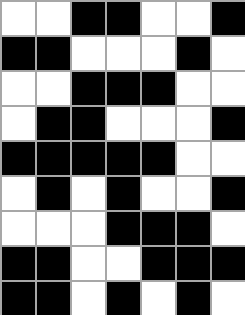[["white", "white", "black", "black", "white", "white", "black"], ["black", "black", "white", "white", "white", "black", "white"], ["white", "white", "black", "black", "black", "white", "white"], ["white", "black", "black", "white", "white", "white", "black"], ["black", "black", "black", "black", "black", "white", "white"], ["white", "black", "white", "black", "white", "white", "black"], ["white", "white", "white", "black", "black", "black", "white"], ["black", "black", "white", "white", "black", "black", "black"], ["black", "black", "white", "black", "white", "black", "white"]]